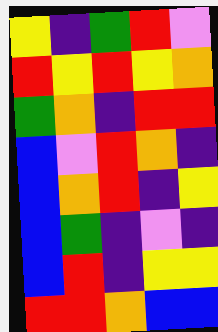[["yellow", "indigo", "green", "red", "violet"], ["red", "yellow", "red", "yellow", "orange"], ["green", "orange", "indigo", "red", "red"], ["blue", "violet", "red", "orange", "indigo"], ["blue", "orange", "red", "indigo", "yellow"], ["blue", "green", "indigo", "violet", "indigo"], ["blue", "red", "indigo", "yellow", "yellow"], ["red", "red", "orange", "blue", "blue"]]